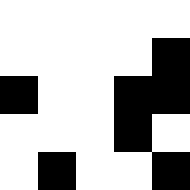[["white", "white", "white", "white", "white"], ["white", "white", "white", "white", "black"], ["black", "white", "white", "black", "black"], ["white", "white", "white", "black", "white"], ["white", "black", "white", "white", "black"]]